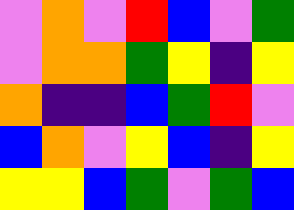[["violet", "orange", "violet", "red", "blue", "violet", "green"], ["violet", "orange", "orange", "green", "yellow", "indigo", "yellow"], ["orange", "indigo", "indigo", "blue", "green", "red", "violet"], ["blue", "orange", "violet", "yellow", "blue", "indigo", "yellow"], ["yellow", "yellow", "blue", "green", "violet", "green", "blue"]]